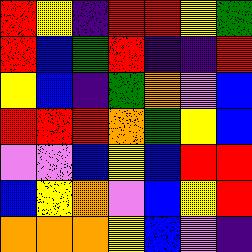[["red", "yellow", "indigo", "red", "red", "yellow", "green"], ["red", "blue", "green", "red", "indigo", "indigo", "red"], ["yellow", "blue", "indigo", "green", "orange", "violet", "blue"], ["red", "red", "red", "orange", "green", "yellow", "blue"], ["violet", "violet", "blue", "yellow", "blue", "red", "red"], ["blue", "yellow", "orange", "violet", "blue", "yellow", "red"], ["orange", "orange", "orange", "yellow", "blue", "violet", "indigo"]]